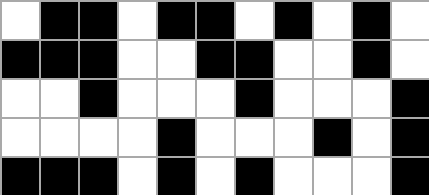[["white", "black", "black", "white", "black", "black", "white", "black", "white", "black", "white"], ["black", "black", "black", "white", "white", "black", "black", "white", "white", "black", "white"], ["white", "white", "black", "white", "white", "white", "black", "white", "white", "white", "black"], ["white", "white", "white", "white", "black", "white", "white", "white", "black", "white", "black"], ["black", "black", "black", "white", "black", "white", "black", "white", "white", "white", "black"]]